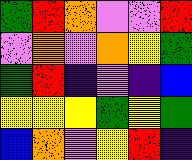[["green", "red", "orange", "violet", "violet", "red"], ["violet", "orange", "violet", "orange", "yellow", "green"], ["green", "red", "indigo", "violet", "indigo", "blue"], ["yellow", "yellow", "yellow", "green", "yellow", "green"], ["blue", "orange", "violet", "yellow", "red", "indigo"]]